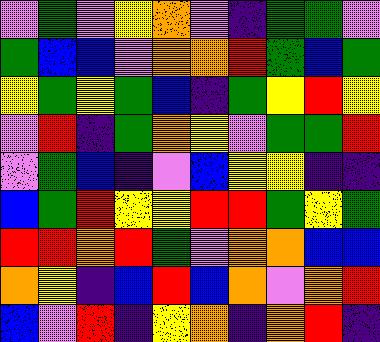[["violet", "green", "violet", "yellow", "orange", "violet", "indigo", "green", "green", "violet"], ["green", "blue", "blue", "violet", "orange", "orange", "red", "green", "blue", "green"], ["yellow", "green", "yellow", "green", "blue", "indigo", "green", "yellow", "red", "yellow"], ["violet", "red", "indigo", "green", "orange", "yellow", "violet", "green", "green", "red"], ["violet", "green", "blue", "indigo", "violet", "blue", "yellow", "yellow", "indigo", "indigo"], ["blue", "green", "red", "yellow", "yellow", "red", "red", "green", "yellow", "green"], ["red", "red", "orange", "red", "green", "violet", "orange", "orange", "blue", "blue"], ["orange", "yellow", "indigo", "blue", "red", "blue", "orange", "violet", "orange", "red"], ["blue", "violet", "red", "indigo", "yellow", "orange", "indigo", "orange", "red", "indigo"]]